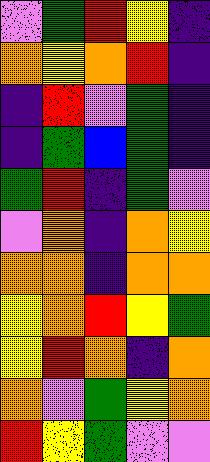[["violet", "green", "red", "yellow", "indigo"], ["orange", "yellow", "orange", "red", "indigo"], ["indigo", "red", "violet", "green", "indigo"], ["indigo", "green", "blue", "green", "indigo"], ["green", "red", "indigo", "green", "violet"], ["violet", "orange", "indigo", "orange", "yellow"], ["orange", "orange", "indigo", "orange", "orange"], ["yellow", "orange", "red", "yellow", "green"], ["yellow", "red", "orange", "indigo", "orange"], ["orange", "violet", "green", "yellow", "orange"], ["red", "yellow", "green", "violet", "violet"]]